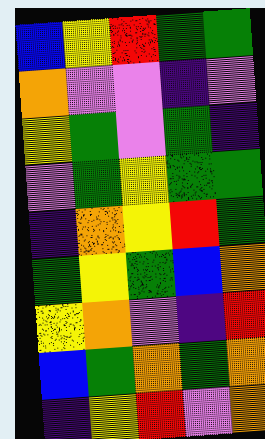[["blue", "yellow", "red", "green", "green"], ["orange", "violet", "violet", "indigo", "violet"], ["yellow", "green", "violet", "green", "indigo"], ["violet", "green", "yellow", "green", "green"], ["indigo", "orange", "yellow", "red", "green"], ["green", "yellow", "green", "blue", "orange"], ["yellow", "orange", "violet", "indigo", "red"], ["blue", "green", "orange", "green", "orange"], ["indigo", "yellow", "red", "violet", "orange"]]